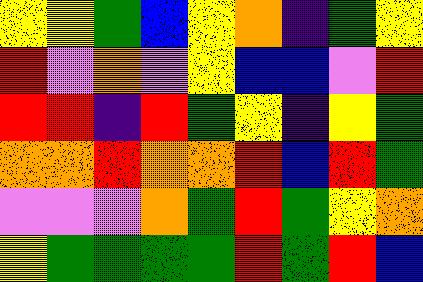[["yellow", "yellow", "green", "blue", "yellow", "orange", "indigo", "green", "yellow"], ["red", "violet", "orange", "violet", "yellow", "blue", "blue", "violet", "red"], ["red", "red", "indigo", "red", "green", "yellow", "indigo", "yellow", "green"], ["orange", "orange", "red", "orange", "orange", "red", "blue", "red", "green"], ["violet", "violet", "violet", "orange", "green", "red", "green", "yellow", "orange"], ["yellow", "green", "green", "green", "green", "red", "green", "red", "blue"]]